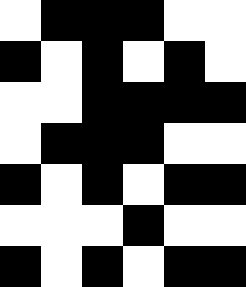[["white", "black", "black", "black", "white", "white"], ["black", "white", "black", "white", "black", "white"], ["white", "white", "black", "black", "black", "black"], ["white", "black", "black", "black", "white", "white"], ["black", "white", "black", "white", "black", "black"], ["white", "white", "white", "black", "white", "white"], ["black", "white", "black", "white", "black", "black"]]